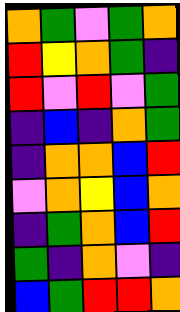[["orange", "green", "violet", "green", "orange"], ["red", "yellow", "orange", "green", "indigo"], ["red", "violet", "red", "violet", "green"], ["indigo", "blue", "indigo", "orange", "green"], ["indigo", "orange", "orange", "blue", "red"], ["violet", "orange", "yellow", "blue", "orange"], ["indigo", "green", "orange", "blue", "red"], ["green", "indigo", "orange", "violet", "indigo"], ["blue", "green", "red", "red", "orange"]]